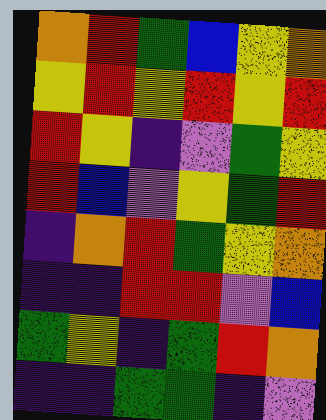[["orange", "red", "green", "blue", "yellow", "orange"], ["yellow", "red", "yellow", "red", "yellow", "red"], ["red", "yellow", "indigo", "violet", "green", "yellow"], ["red", "blue", "violet", "yellow", "green", "red"], ["indigo", "orange", "red", "green", "yellow", "orange"], ["indigo", "indigo", "red", "red", "violet", "blue"], ["green", "yellow", "indigo", "green", "red", "orange"], ["indigo", "indigo", "green", "green", "indigo", "violet"]]